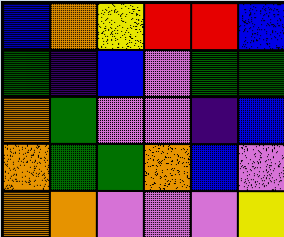[["blue", "orange", "yellow", "red", "red", "blue"], ["green", "indigo", "blue", "violet", "green", "green"], ["orange", "green", "violet", "violet", "indigo", "blue"], ["orange", "green", "green", "orange", "blue", "violet"], ["orange", "orange", "violet", "violet", "violet", "yellow"]]